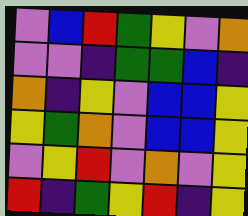[["violet", "blue", "red", "green", "yellow", "violet", "orange"], ["violet", "violet", "indigo", "green", "green", "blue", "indigo"], ["orange", "indigo", "yellow", "violet", "blue", "blue", "yellow"], ["yellow", "green", "orange", "violet", "blue", "blue", "yellow"], ["violet", "yellow", "red", "violet", "orange", "violet", "yellow"], ["red", "indigo", "green", "yellow", "red", "indigo", "yellow"]]